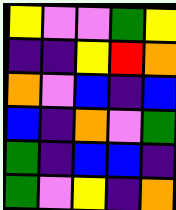[["yellow", "violet", "violet", "green", "yellow"], ["indigo", "indigo", "yellow", "red", "orange"], ["orange", "violet", "blue", "indigo", "blue"], ["blue", "indigo", "orange", "violet", "green"], ["green", "indigo", "blue", "blue", "indigo"], ["green", "violet", "yellow", "indigo", "orange"]]